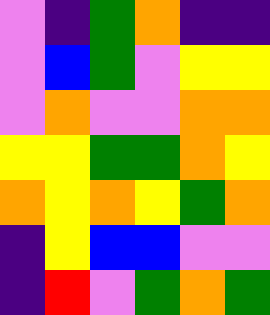[["violet", "indigo", "green", "orange", "indigo", "indigo"], ["violet", "blue", "green", "violet", "yellow", "yellow"], ["violet", "orange", "violet", "violet", "orange", "orange"], ["yellow", "yellow", "green", "green", "orange", "yellow"], ["orange", "yellow", "orange", "yellow", "green", "orange"], ["indigo", "yellow", "blue", "blue", "violet", "violet"], ["indigo", "red", "violet", "green", "orange", "green"]]